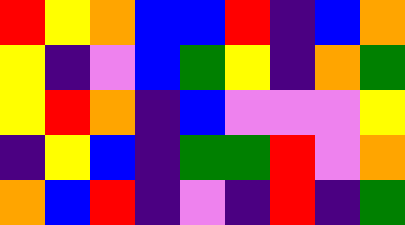[["red", "yellow", "orange", "blue", "blue", "red", "indigo", "blue", "orange"], ["yellow", "indigo", "violet", "blue", "green", "yellow", "indigo", "orange", "green"], ["yellow", "red", "orange", "indigo", "blue", "violet", "violet", "violet", "yellow"], ["indigo", "yellow", "blue", "indigo", "green", "green", "red", "violet", "orange"], ["orange", "blue", "red", "indigo", "violet", "indigo", "red", "indigo", "green"]]